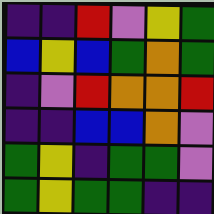[["indigo", "indigo", "red", "violet", "yellow", "green"], ["blue", "yellow", "blue", "green", "orange", "green"], ["indigo", "violet", "red", "orange", "orange", "red"], ["indigo", "indigo", "blue", "blue", "orange", "violet"], ["green", "yellow", "indigo", "green", "green", "violet"], ["green", "yellow", "green", "green", "indigo", "indigo"]]